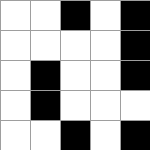[["white", "white", "black", "white", "black"], ["white", "white", "white", "white", "black"], ["white", "black", "white", "white", "black"], ["white", "black", "white", "white", "white"], ["white", "white", "black", "white", "black"]]